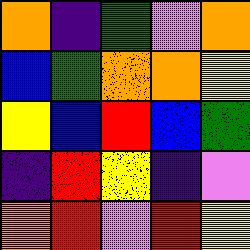[["orange", "indigo", "green", "violet", "orange"], ["blue", "green", "orange", "orange", "yellow"], ["yellow", "blue", "red", "blue", "green"], ["indigo", "red", "yellow", "indigo", "violet"], ["orange", "red", "violet", "red", "yellow"]]